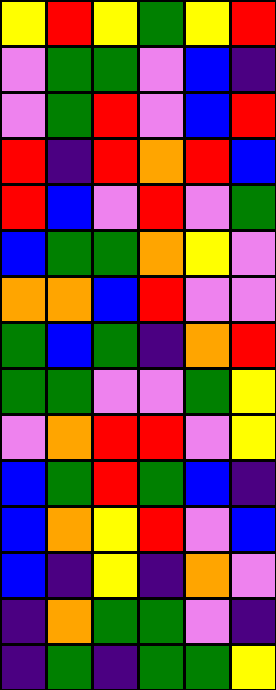[["yellow", "red", "yellow", "green", "yellow", "red"], ["violet", "green", "green", "violet", "blue", "indigo"], ["violet", "green", "red", "violet", "blue", "red"], ["red", "indigo", "red", "orange", "red", "blue"], ["red", "blue", "violet", "red", "violet", "green"], ["blue", "green", "green", "orange", "yellow", "violet"], ["orange", "orange", "blue", "red", "violet", "violet"], ["green", "blue", "green", "indigo", "orange", "red"], ["green", "green", "violet", "violet", "green", "yellow"], ["violet", "orange", "red", "red", "violet", "yellow"], ["blue", "green", "red", "green", "blue", "indigo"], ["blue", "orange", "yellow", "red", "violet", "blue"], ["blue", "indigo", "yellow", "indigo", "orange", "violet"], ["indigo", "orange", "green", "green", "violet", "indigo"], ["indigo", "green", "indigo", "green", "green", "yellow"]]